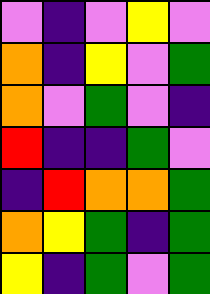[["violet", "indigo", "violet", "yellow", "violet"], ["orange", "indigo", "yellow", "violet", "green"], ["orange", "violet", "green", "violet", "indigo"], ["red", "indigo", "indigo", "green", "violet"], ["indigo", "red", "orange", "orange", "green"], ["orange", "yellow", "green", "indigo", "green"], ["yellow", "indigo", "green", "violet", "green"]]